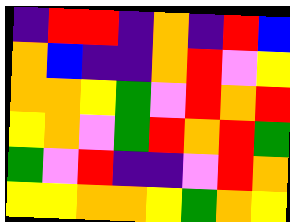[["indigo", "red", "red", "indigo", "orange", "indigo", "red", "blue"], ["orange", "blue", "indigo", "indigo", "orange", "red", "violet", "yellow"], ["orange", "orange", "yellow", "green", "violet", "red", "orange", "red"], ["yellow", "orange", "violet", "green", "red", "orange", "red", "green"], ["green", "violet", "red", "indigo", "indigo", "violet", "red", "orange"], ["yellow", "yellow", "orange", "orange", "yellow", "green", "orange", "yellow"]]